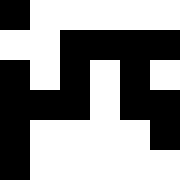[["black", "white", "white", "white", "white", "white"], ["white", "white", "black", "black", "black", "black"], ["black", "white", "black", "white", "black", "white"], ["black", "black", "black", "white", "black", "black"], ["black", "white", "white", "white", "white", "black"], ["black", "white", "white", "white", "white", "white"]]